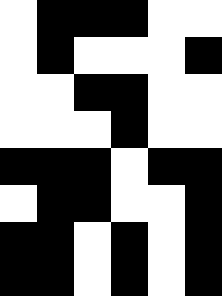[["white", "black", "black", "black", "white", "white"], ["white", "black", "white", "white", "white", "black"], ["white", "white", "black", "black", "white", "white"], ["white", "white", "white", "black", "white", "white"], ["black", "black", "black", "white", "black", "black"], ["white", "black", "black", "white", "white", "black"], ["black", "black", "white", "black", "white", "black"], ["black", "black", "white", "black", "white", "black"]]